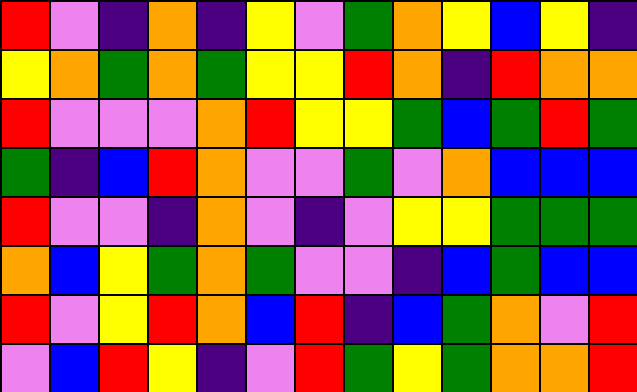[["red", "violet", "indigo", "orange", "indigo", "yellow", "violet", "green", "orange", "yellow", "blue", "yellow", "indigo"], ["yellow", "orange", "green", "orange", "green", "yellow", "yellow", "red", "orange", "indigo", "red", "orange", "orange"], ["red", "violet", "violet", "violet", "orange", "red", "yellow", "yellow", "green", "blue", "green", "red", "green"], ["green", "indigo", "blue", "red", "orange", "violet", "violet", "green", "violet", "orange", "blue", "blue", "blue"], ["red", "violet", "violet", "indigo", "orange", "violet", "indigo", "violet", "yellow", "yellow", "green", "green", "green"], ["orange", "blue", "yellow", "green", "orange", "green", "violet", "violet", "indigo", "blue", "green", "blue", "blue"], ["red", "violet", "yellow", "red", "orange", "blue", "red", "indigo", "blue", "green", "orange", "violet", "red"], ["violet", "blue", "red", "yellow", "indigo", "violet", "red", "green", "yellow", "green", "orange", "orange", "red"]]